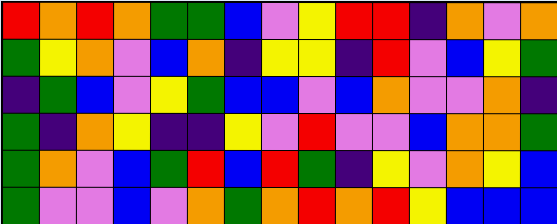[["red", "orange", "red", "orange", "green", "green", "blue", "violet", "yellow", "red", "red", "indigo", "orange", "violet", "orange"], ["green", "yellow", "orange", "violet", "blue", "orange", "indigo", "yellow", "yellow", "indigo", "red", "violet", "blue", "yellow", "green"], ["indigo", "green", "blue", "violet", "yellow", "green", "blue", "blue", "violet", "blue", "orange", "violet", "violet", "orange", "indigo"], ["green", "indigo", "orange", "yellow", "indigo", "indigo", "yellow", "violet", "red", "violet", "violet", "blue", "orange", "orange", "green"], ["green", "orange", "violet", "blue", "green", "red", "blue", "red", "green", "indigo", "yellow", "violet", "orange", "yellow", "blue"], ["green", "violet", "violet", "blue", "violet", "orange", "green", "orange", "red", "orange", "red", "yellow", "blue", "blue", "blue"]]